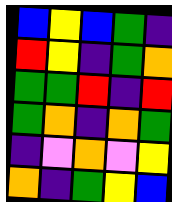[["blue", "yellow", "blue", "green", "indigo"], ["red", "yellow", "indigo", "green", "orange"], ["green", "green", "red", "indigo", "red"], ["green", "orange", "indigo", "orange", "green"], ["indigo", "violet", "orange", "violet", "yellow"], ["orange", "indigo", "green", "yellow", "blue"]]